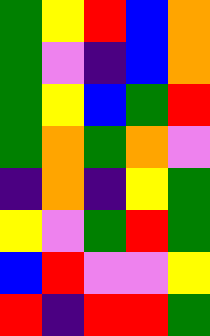[["green", "yellow", "red", "blue", "orange"], ["green", "violet", "indigo", "blue", "orange"], ["green", "yellow", "blue", "green", "red"], ["green", "orange", "green", "orange", "violet"], ["indigo", "orange", "indigo", "yellow", "green"], ["yellow", "violet", "green", "red", "green"], ["blue", "red", "violet", "violet", "yellow"], ["red", "indigo", "red", "red", "green"]]